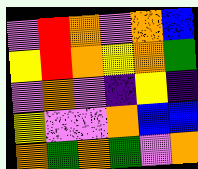[["violet", "red", "orange", "violet", "orange", "blue"], ["yellow", "red", "orange", "yellow", "orange", "green"], ["violet", "orange", "violet", "indigo", "yellow", "indigo"], ["yellow", "violet", "violet", "orange", "blue", "blue"], ["orange", "green", "orange", "green", "violet", "orange"]]